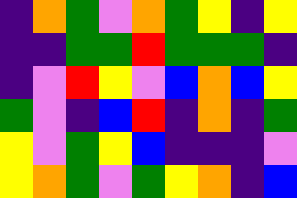[["indigo", "orange", "green", "violet", "orange", "green", "yellow", "indigo", "yellow"], ["indigo", "indigo", "green", "green", "red", "green", "green", "green", "indigo"], ["indigo", "violet", "red", "yellow", "violet", "blue", "orange", "blue", "yellow"], ["green", "violet", "indigo", "blue", "red", "indigo", "orange", "indigo", "green"], ["yellow", "violet", "green", "yellow", "blue", "indigo", "indigo", "indigo", "violet"], ["yellow", "orange", "green", "violet", "green", "yellow", "orange", "indigo", "blue"]]